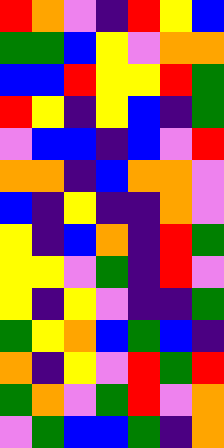[["red", "orange", "violet", "indigo", "red", "yellow", "blue"], ["green", "green", "blue", "yellow", "violet", "orange", "orange"], ["blue", "blue", "red", "yellow", "yellow", "red", "green"], ["red", "yellow", "indigo", "yellow", "blue", "indigo", "green"], ["violet", "blue", "blue", "indigo", "blue", "violet", "red"], ["orange", "orange", "indigo", "blue", "orange", "orange", "violet"], ["blue", "indigo", "yellow", "indigo", "indigo", "orange", "violet"], ["yellow", "indigo", "blue", "orange", "indigo", "red", "green"], ["yellow", "yellow", "violet", "green", "indigo", "red", "violet"], ["yellow", "indigo", "yellow", "violet", "indigo", "indigo", "green"], ["green", "yellow", "orange", "blue", "green", "blue", "indigo"], ["orange", "indigo", "yellow", "violet", "red", "green", "red"], ["green", "orange", "violet", "green", "red", "violet", "orange"], ["violet", "green", "blue", "blue", "green", "indigo", "orange"]]